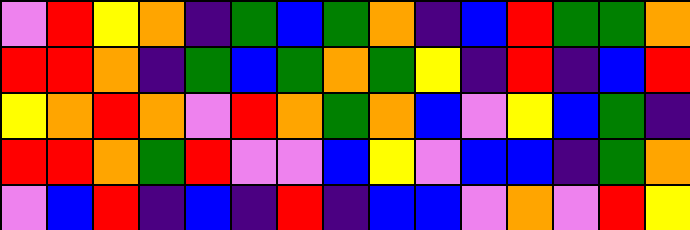[["violet", "red", "yellow", "orange", "indigo", "green", "blue", "green", "orange", "indigo", "blue", "red", "green", "green", "orange"], ["red", "red", "orange", "indigo", "green", "blue", "green", "orange", "green", "yellow", "indigo", "red", "indigo", "blue", "red"], ["yellow", "orange", "red", "orange", "violet", "red", "orange", "green", "orange", "blue", "violet", "yellow", "blue", "green", "indigo"], ["red", "red", "orange", "green", "red", "violet", "violet", "blue", "yellow", "violet", "blue", "blue", "indigo", "green", "orange"], ["violet", "blue", "red", "indigo", "blue", "indigo", "red", "indigo", "blue", "blue", "violet", "orange", "violet", "red", "yellow"]]